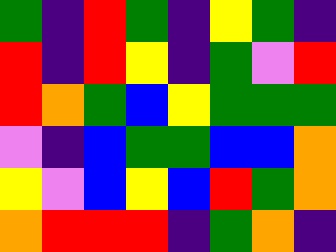[["green", "indigo", "red", "green", "indigo", "yellow", "green", "indigo"], ["red", "indigo", "red", "yellow", "indigo", "green", "violet", "red"], ["red", "orange", "green", "blue", "yellow", "green", "green", "green"], ["violet", "indigo", "blue", "green", "green", "blue", "blue", "orange"], ["yellow", "violet", "blue", "yellow", "blue", "red", "green", "orange"], ["orange", "red", "red", "red", "indigo", "green", "orange", "indigo"]]